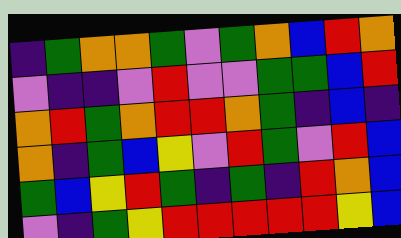[["indigo", "green", "orange", "orange", "green", "violet", "green", "orange", "blue", "red", "orange"], ["violet", "indigo", "indigo", "violet", "red", "violet", "violet", "green", "green", "blue", "red"], ["orange", "red", "green", "orange", "red", "red", "orange", "green", "indigo", "blue", "indigo"], ["orange", "indigo", "green", "blue", "yellow", "violet", "red", "green", "violet", "red", "blue"], ["green", "blue", "yellow", "red", "green", "indigo", "green", "indigo", "red", "orange", "blue"], ["violet", "indigo", "green", "yellow", "red", "red", "red", "red", "red", "yellow", "blue"]]